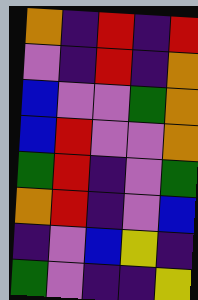[["orange", "indigo", "red", "indigo", "red"], ["violet", "indigo", "red", "indigo", "orange"], ["blue", "violet", "violet", "green", "orange"], ["blue", "red", "violet", "violet", "orange"], ["green", "red", "indigo", "violet", "green"], ["orange", "red", "indigo", "violet", "blue"], ["indigo", "violet", "blue", "yellow", "indigo"], ["green", "violet", "indigo", "indigo", "yellow"]]